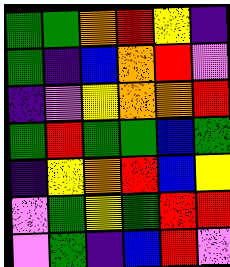[["green", "green", "orange", "red", "yellow", "indigo"], ["green", "indigo", "blue", "orange", "red", "violet"], ["indigo", "violet", "yellow", "orange", "orange", "red"], ["green", "red", "green", "green", "blue", "green"], ["indigo", "yellow", "orange", "red", "blue", "yellow"], ["violet", "green", "yellow", "green", "red", "red"], ["violet", "green", "indigo", "blue", "red", "violet"]]